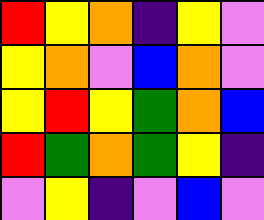[["red", "yellow", "orange", "indigo", "yellow", "violet"], ["yellow", "orange", "violet", "blue", "orange", "violet"], ["yellow", "red", "yellow", "green", "orange", "blue"], ["red", "green", "orange", "green", "yellow", "indigo"], ["violet", "yellow", "indigo", "violet", "blue", "violet"]]